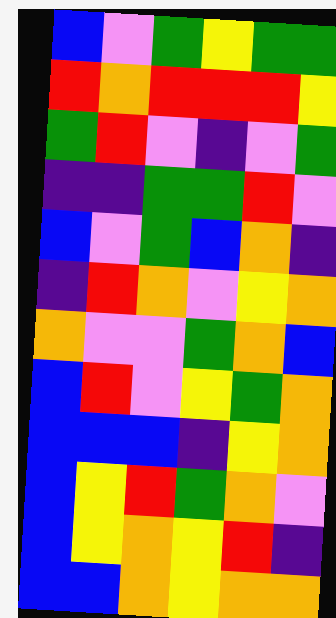[["blue", "violet", "green", "yellow", "green", "green"], ["red", "orange", "red", "red", "red", "yellow"], ["green", "red", "violet", "indigo", "violet", "green"], ["indigo", "indigo", "green", "green", "red", "violet"], ["blue", "violet", "green", "blue", "orange", "indigo"], ["indigo", "red", "orange", "violet", "yellow", "orange"], ["orange", "violet", "violet", "green", "orange", "blue"], ["blue", "red", "violet", "yellow", "green", "orange"], ["blue", "blue", "blue", "indigo", "yellow", "orange"], ["blue", "yellow", "red", "green", "orange", "violet"], ["blue", "yellow", "orange", "yellow", "red", "indigo"], ["blue", "blue", "orange", "yellow", "orange", "orange"]]